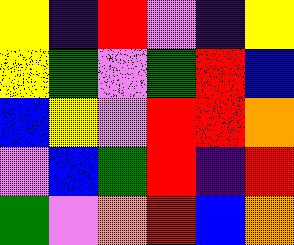[["yellow", "indigo", "red", "violet", "indigo", "yellow"], ["yellow", "green", "violet", "green", "red", "blue"], ["blue", "yellow", "violet", "red", "red", "orange"], ["violet", "blue", "green", "red", "indigo", "red"], ["green", "violet", "orange", "red", "blue", "orange"]]